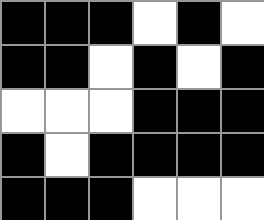[["black", "black", "black", "white", "black", "white"], ["black", "black", "white", "black", "white", "black"], ["white", "white", "white", "black", "black", "black"], ["black", "white", "black", "black", "black", "black"], ["black", "black", "black", "white", "white", "white"]]